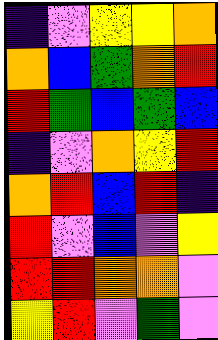[["indigo", "violet", "yellow", "yellow", "orange"], ["orange", "blue", "green", "orange", "red"], ["red", "green", "blue", "green", "blue"], ["indigo", "violet", "orange", "yellow", "red"], ["orange", "red", "blue", "red", "indigo"], ["red", "violet", "blue", "violet", "yellow"], ["red", "red", "orange", "orange", "violet"], ["yellow", "red", "violet", "green", "violet"]]